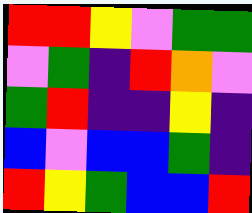[["red", "red", "yellow", "violet", "green", "green"], ["violet", "green", "indigo", "red", "orange", "violet"], ["green", "red", "indigo", "indigo", "yellow", "indigo"], ["blue", "violet", "blue", "blue", "green", "indigo"], ["red", "yellow", "green", "blue", "blue", "red"]]